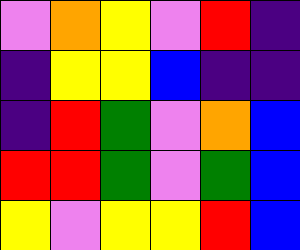[["violet", "orange", "yellow", "violet", "red", "indigo"], ["indigo", "yellow", "yellow", "blue", "indigo", "indigo"], ["indigo", "red", "green", "violet", "orange", "blue"], ["red", "red", "green", "violet", "green", "blue"], ["yellow", "violet", "yellow", "yellow", "red", "blue"]]